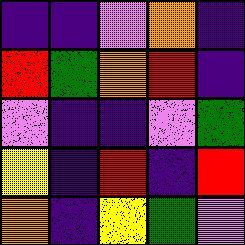[["indigo", "indigo", "violet", "orange", "indigo"], ["red", "green", "orange", "red", "indigo"], ["violet", "indigo", "indigo", "violet", "green"], ["yellow", "indigo", "red", "indigo", "red"], ["orange", "indigo", "yellow", "green", "violet"]]